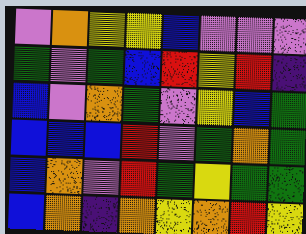[["violet", "orange", "yellow", "yellow", "blue", "violet", "violet", "violet"], ["green", "violet", "green", "blue", "red", "yellow", "red", "indigo"], ["blue", "violet", "orange", "green", "violet", "yellow", "blue", "green"], ["blue", "blue", "blue", "red", "violet", "green", "orange", "green"], ["blue", "orange", "violet", "red", "green", "yellow", "green", "green"], ["blue", "orange", "indigo", "orange", "yellow", "orange", "red", "yellow"]]